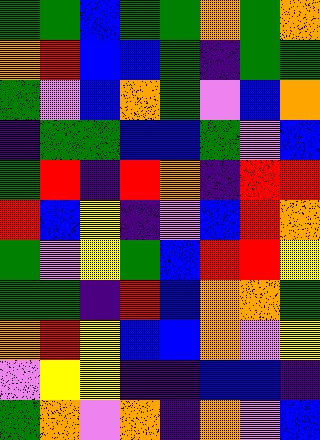[["green", "green", "blue", "green", "green", "orange", "green", "orange"], ["orange", "red", "blue", "blue", "green", "indigo", "green", "green"], ["green", "violet", "blue", "orange", "green", "violet", "blue", "orange"], ["indigo", "green", "green", "blue", "blue", "green", "violet", "blue"], ["green", "red", "indigo", "red", "orange", "indigo", "red", "red"], ["red", "blue", "yellow", "indigo", "violet", "blue", "red", "orange"], ["green", "violet", "yellow", "green", "blue", "red", "red", "yellow"], ["green", "green", "indigo", "red", "blue", "orange", "orange", "green"], ["orange", "red", "yellow", "blue", "blue", "orange", "violet", "yellow"], ["violet", "yellow", "yellow", "indigo", "indigo", "blue", "blue", "indigo"], ["green", "orange", "violet", "orange", "indigo", "orange", "violet", "blue"]]